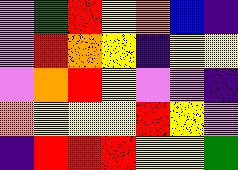[["violet", "green", "red", "yellow", "orange", "blue", "indigo"], ["violet", "red", "orange", "yellow", "indigo", "yellow", "yellow"], ["violet", "orange", "red", "yellow", "violet", "violet", "indigo"], ["orange", "yellow", "yellow", "yellow", "red", "yellow", "violet"], ["indigo", "red", "red", "red", "yellow", "yellow", "green"]]